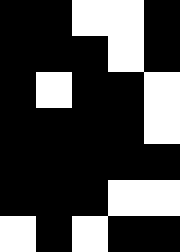[["black", "black", "white", "white", "black"], ["black", "black", "black", "white", "black"], ["black", "white", "black", "black", "white"], ["black", "black", "black", "black", "white"], ["black", "black", "black", "black", "black"], ["black", "black", "black", "white", "white"], ["white", "black", "white", "black", "black"]]